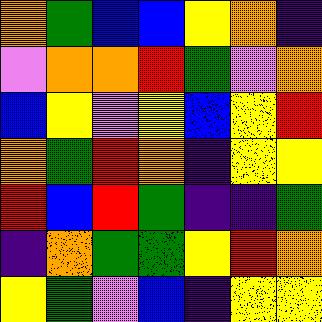[["orange", "green", "blue", "blue", "yellow", "orange", "indigo"], ["violet", "orange", "orange", "red", "green", "violet", "orange"], ["blue", "yellow", "violet", "yellow", "blue", "yellow", "red"], ["orange", "green", "red", "orange", "indigo", "yellow", "yellow"], ["red", "blue", "red", "green", "indigo", "indigo", "green"], ["indigo", "orange", "green", "green", "yellow", "red", "orange"], ["yellow", "green", "violet", "blue", "indigo", "yellow", "yellow"]]